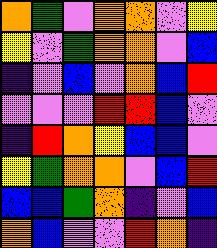[["orange", "green", "violet", "orange", "orange", "violet", "yellow"], ["yellow", "violet", "green", "orange", "orange", "violet", "blue"], ["indigo", "violet", "blue", "violet", "orange", "blue", "red"], ["violet", "violet", "violet", "red", "red", "blue", "violet"], ["indigo", "red", "orange", "yellow", "blue", "blue", "violet"], ["yellow", "green", "orange", "orange", "violet", "blue", "red"], ["blue", "blue", "green", "orange", "indigo", "violet", "blue"], ["orange", "blue", "violet", "violet", "red", "orange", "indigo"]]